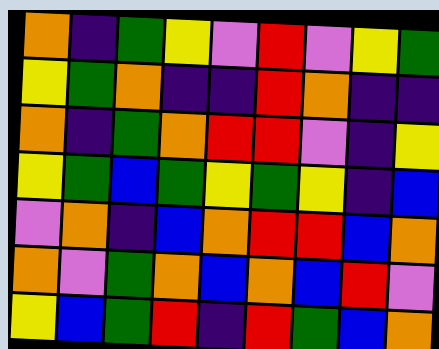[["orange", "indigo", "green", "yellow", "violet", "red", "violet", "yellow", "green"], ["yellow", "green", "orange", "indigo", "indigo", "red", "orange", "indigo", "indigo"], ["orange", "indigo", "green", "orange", "red", "red", "violet", "indigo", "yellow"], ["yellow", "green", "blue", "green", "yellow", "green", "yellow", "indigo", "blue"], ["violet", "orange", "indigo", "blue", "orange", "red", "red", "blue", "orange"], ["orange", "violet", "green", "orange", "blue", "orange", "blue", "red", "violet"], ["yellow", "blue", "green", "red", "indigo", "red", "green", "blue", "orange"]]